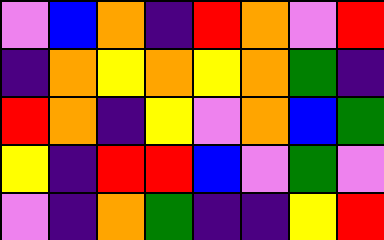[["violet", "blue", "orange", "indigo", "red", "orange", "violet", "red"], ["indigo", "orange", "yellow", "orange", "yellow", "orange", "green", "indigo"], ["red", "orange", "indigo", "yellow", "violet", "orange", "blue", "green"], ["yellow", "indigo", "red", "red", "blue", "violet", "green", "violet"], ["violet", "indigo", "orange", "green", "indigo", "indigo", "yellow", "red"]]